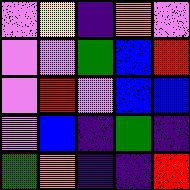[["violet", "yellow", "indigo", "orange", "violet"], ["violet", "violet", "green", "blue", "red"], ["violet", "red", "violet", "blue", "blue"], ["violet", "blue", "indigo", "green", "indigo"], ["green", "orange", "indigo", "indigo", "red"]]